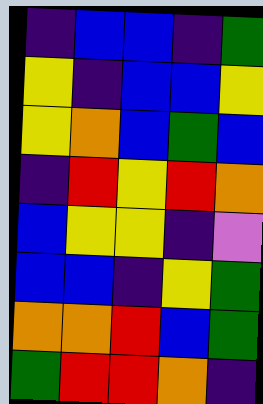[["indigo", "blue", "blue", "indigo", "green"], ["yellow", "indigo", "blue", "blue", "yellow"], ["yellow", "orange", "blue", "green", "blue"], ["indigo", "red", "yellow", "red", "orange"], ["blue", "yellow", "yellow", "indigo", "violet"], ["blue", "blue", "indigo", "yellow", "green"], ["orange", "orange", "red", "blue", "green"], ["green", "red", "red", "orange", "indigo"]]